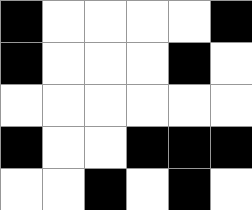[["black", "white", "white", "white", "white", "black"], ["black", "white", "white", "white", "black", "white"], ["white", "white", "white", "white", "white", "white"], ["black", "white", "white", "black", "black", "black"], ["white", "white", "black", "white", "black", "white"]]